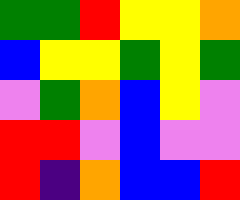[["green", "green", "red", "yellow", "yellow", "orange"], ["blue", "yellow", "yellow", "green", "yellow", "green"], ["violet", "green", "orange", "blue", "yellow", "violet"], ["red", "red", "violet", "blue", "violet", "violet"], ["red", "indigo", "orange", "blue", "blue", "red"]]